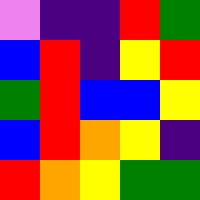[["violet", "indigo", "indigo", "red", "green"], ["blue", "red", "indigo", "yellow", "red"], ["green", "red", "blue", "blue", "yellow"], ["blue", "red", "orange", "yellow", "indigo"], ["red", "orange", "yellow", "green", "green"]]